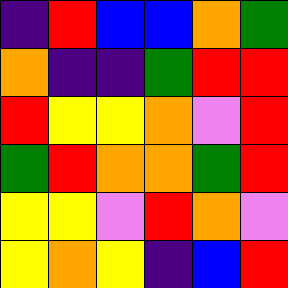[["indigo", "red", "blue", "blue", "orange", "green"], ["orange", "indigo", "indigo", "green", "red", "red"], ["red", "yellow", "yellow", "orange", "violet", "red"], ["green", "red", "orange", "orange", "green", "red"], ["yellow", "yellow", "violet", "red", "orange", "violet"], ["yellow", "orange", "yellow", "indigo", "blue", "red"]]